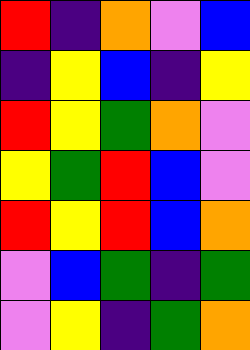[["red", "indigo", "orange", "violet", "blue"], ["indigo", "yellow", "blue", "indigo", "yellow"], ["red", "yellow", "green", "orange", "violet"], ["yellow", "green", "red", "blue", "violet"], ["red", "yellow", "red", "blue", "orange"], ["violet", "blue", "green", "indigo", "green"], ["violet", "yellow", "indigo", "green", "orange"]]